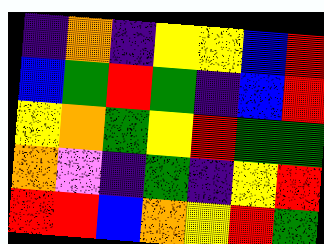[["indigo", "orange", "indigo", "yellow", "yellow", "blue", "red"], ["blue", "green", "red", "green", "indigo", "blue", "red"], ["yellow", "orange", "green", "yellow", "red", "green", "green"], ["orange", "violet", "indigo", "green", "indigo", "yellow", "red"], ["red", "red", "blue", "orange", "yellow", "red", "green"]]